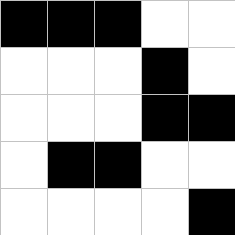[["black", "black", "black", "white", "white"], ["white", "white", "white", "black", "white"], ["white", "white", "white", "black", "black"], ["white", "black", "black", "white", "white"], ["white", "white", "white", "white", "black"]]